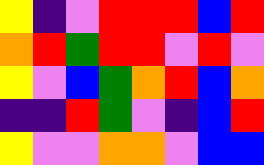[["yellow", "indigo", "violet", "red", "red", "red", "blue", "red"], ["orange", "red", "green", "red", "red", "violet", "red", "violet"], ["yellow", "violet", "blue", "green", "orange", "red", "blue", "orange"], ["indigo", "indigo", "red", "green", "violet", "indigo", "blue", "red"], ["yellow", "violet", "violet", "orange", "orange", "violet", "blue", "blue"]]